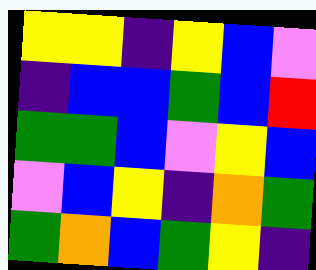[["yellow", "yellow", "indigo", "yellow", "blue", "violet"], ["indigo", "blue", "blue", "green", "blue", "red"], ["green", "green", "blue", "violet", "yellow", "blue"], ["violet", "blue", "yellow", "indigo", "orange", "green"], ["green", "orange", "blue", "green", "yellow", "indigo"]]